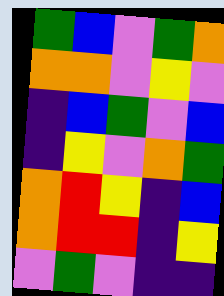[["green", "blue", "violet", "green", "orange"], ["orange", "orange", "violet", "yellow", "violet"], ["indigo", "blue", "green", "violet", "blue"], ["indigo", "yellow", "violet", "orange", "green"], ["orange", "red", "yellow", "indigo", "blue"], ["orange", "red", "red", "indigo", "yellow"], ["violet", "green", "violet", "indigo", "indigo"]]